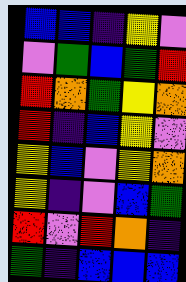[["blue", "blue", "indigo", "yellow", "violet"], ["violet", "green", "blue", "green", "red"], ["red", "orange", "green", "yellow", "orange"], ["red", "indigo", "blue", "yellow", "violet"], ["yellow", "blue", "violet", "yellow", "orange"], ["yellow", "indigo", "violet", "blue", "green"], ["red", "violet", "red", "orange", "indigo"], ["green", "indigo", "blue", "blue", "blue"]]